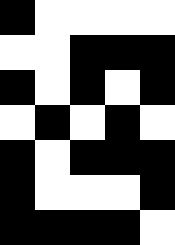[["black", "white", "white", "white", "white"], ["white", "white", "black", "black", "black"], ["black", "white", "black", "white", "black"], ["white", "black", "white", "black", "white"], ["black", "white", "black", "black", "black"], ["black", "white", "white", "white", "black"], ["black", "black", "black", "black", "white"]]